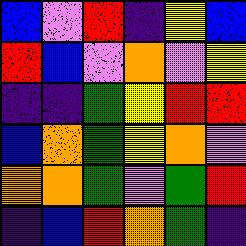[["blue", "violet", "red", "indigo", "yellow", "blue"], ["red", "blue", "violet", "orange", "violet", "yellow"], ["indigo", "indigo", "green", "yellow", "red", "red"], ["blue", "orange", "green", "yellow", "orange", "violet"], ["orange", "orange", "green", "violet", "green", "red"], ["indigo", "blue", "red", "orange", "green", "indigo"]]